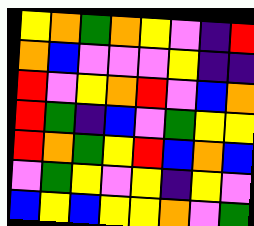[["yellow", "orange", "green", "orange", "yellow", "violet", "indigo", "red"], ["orange", "blue", "violet", "violet", "violet", "yellow", "indigo", "indigo"], ["red", "violet", "yellow", "orange", "red", "violet", "blue", "orange"], ["red", "green", "indigo", "blue", "violet", "green", "yellow", "yellow"], ["red", "orange", "green", "yellow", "red", "blue", "orange", "blue"], ["violet", "green", "yellow", "violet", "yellow", "indigo", "yellow", "violet"], ["blue", "yellow", "blue", "yellow", "yellow", "orange", "violet", "green"]]